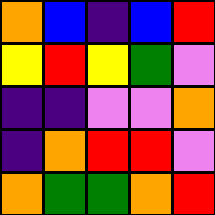[["orange", "blue", "indigo", "blue", "red"], ["yellow", "red", "yellow", "green", "violet"], ["indigo", "indigo", "violet", "violet", "orange"], ["indigo", "orange", "red", "red", "violet"], ["orange", "green", "green", "orange", "red"]]